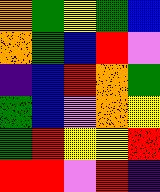[["orange", "green", "yellow", "green", "blue"], ["orange", "green", "blue", "red", "violet"], ["indigo", "blue", "red", "orange", "green"], ["green", "blue", "violet", "orange", "yellow"], ["green", "red", "yellow", "yellow", "red"], ["red", "red", "violet", "red", "indigo"]]